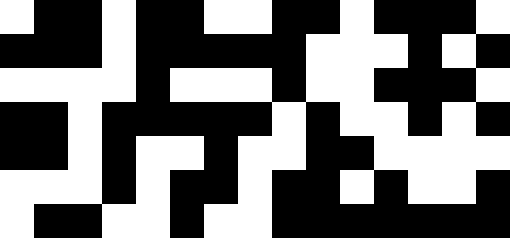[["white", "black", "black", "white", "black", "black", "white", "white", "black", "black", "white", "black", "black", "black", "white"], ["black", "black", "black", "white", "black", "black", "black", "black", "black", "white", "white", "white", "black", "white", "black"], ["white", "white", "white", "white", "black", "white", "white", "white", "black", "white", "white", "black", "black", "black", "white"], ["black", "black", "white", "black", "black", "black", "black", "black", "white", "black", "white", "white", "black", "white", "black"], ["black", "black", "white", "black", "white", "white", "black", "white", "white", "black", "black", "white", "white", "white", "white"], ["white", "white", "white", "black", "white", "black", "black", "white", "black", "black", "white", "black", "white", "white", "black"], ["white", "black", "black", "white", "white", "black", "white", "white", "black", "black", "black", "black", "black", "black", "black"]]